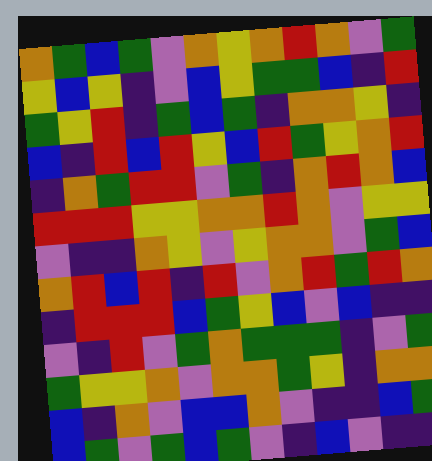[["orange", "green", "blue", "green", "violet", "orange", "yellow", "orange", "red", "orange", "violet", "green"], ["yellow", "blue", "yellow", "indigo", "violet", "blue", "yellow", "green", "green", "blue", "indigo", "red"], ["green", "yellow", "red", "indigo", "green", "blue", "green", "indigo", "orange", "orange", "yellow", "indigo"], ["blue", "indigo", "red", "blue", "red", "yellow", "blue", "red", "green", "yellow", "orange", "red"], ["indigo", "orange", "green", "red", "red", "violet", "green", "indigo", "orange", "red", "orange", "blue"], ["red", "red", "red", "yellow", "yellow", "orange", "orange", "red", "orange", "violet", "yellow", "yellow"], ["violet", "indigo", "indigo", "orange", "yellow", "violet", "yellow", "orange", "orange", "violet", "green", "blue"], ["orange", "red", "blue", "red", "indigo", "red", "violet", "orange", "red", "green", "red", "orange"], ["indigo", "red", "red", "red", "blue", "green", "yellow", "blue", "violet", "blue", "indigo", "indigo"], ["violet", "indigo", "red", "violet", "green", "orange", "green", "green", "green", "indigo", "violet", "green"], ["green", "yellow", "yellow", "orange", "violet", "orange", "orange", "green", "yellow", "indigo", "orange", "orange"], ["blue", "indigo", "orange", "violet", "blue", "blue", "orange", "violet", "indigo", "indigo", "blue", "green"], ["blue", "green", "violet", "green", "blue", "green", "violet", "indigo", "blue", "violet", "indigo", "indigo"]]